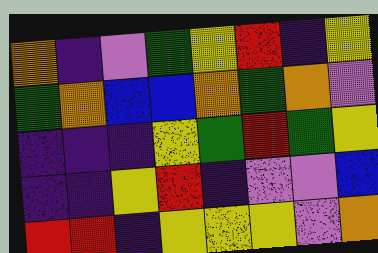[["orange", "indigo", "violet", "green", "yellow", "red", "indigo", "yellow"], ["green", "orange", "blue", "blue", "orange", "green", "orange", "violet"], ["indigo", "indigo", "indigo", "yellow", "green", "red", "green", "yellow"], ["indigo", "indigo", "yellow", "red", "indigo", "violet", "violet", "blue"], ["red", "red", "indigo", "yellow", "yellow", "yellow", "violet", "orange"]]